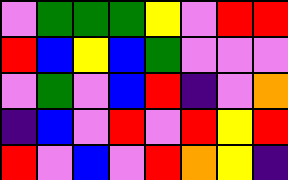[["violet", "green", "green", "green", "yellow", "violet", "red", "red"], ["red", "blue", "yellow", "blue", "green", "violet", "violet", "violet"], ["violet", "green", "violet", "blue", "red", "indigo", "violet", "orange"], ["indigo", "blue", "violet", "red", "violet", "red", "yellow", "red"], ["red", "violet", "blue", "violet", "red", "orange", "yellow", "indigo"]]